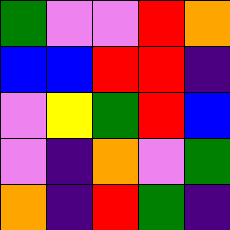[["green", "violet", "violet", "red", "orange"], ["blue", "blue", "red", "red", "indigo"], ["violet", "yellow", "green", "red", "blue"], ["violet", "indigo", "orange", "violet", "green"], ["orange", "indigo", "red", "green", "indigo"]]